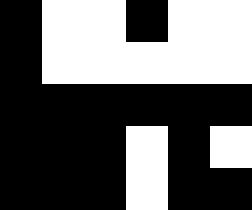[["black", "white", "white", "black", "white", "white"], ["black", "white", "white", "white", "white", "white"], ["black", "black", "black", "black", "black", "black"], ["black", "black", "black", "white", "black", "white"], ["black", "black", "black", "white", "black", "black"]]